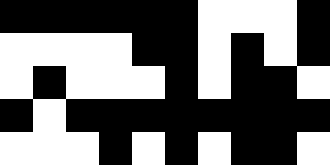[["black", "black", "black", "black", "black", "black", "white", "white", "white", "black"], ["white", "white", "white", "white", "black", "black", "white", "black", "white", "black"], ["white", "black", "white", "white", "white", "black", "white", "black", "black", "white"], ["black", "white", "black", "black", "black", "black", "black", "black", "black", "black"], ["white", "white", "white", "black", "white", "black", "white", "black", "black", "white"]]